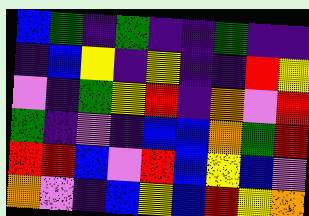[["blue", "green", "indigo", "green", "indigo", "indigo", "green", "indigo", "indigo"], ["indigo", "blue", "yellow", "indigo", "yellow", "indigo", "indigo", "red", "yellow"], ["violet", "indigo", "green", "yellow", "red", "indigo", "orange", "violet", "red"], ["green", "indigo", "violet", "indigo", "blue", "blue", "orange", "green", "red"], ["red", "red", "blue", "violet", "red", "blue", "yellow", "blue", "violet"], ["orange", "violet", "indigo", "blue", "yellow", "blue", "red", "yellow", "orange"]]